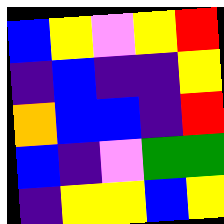[["blue", "yellow", "violet", "yellow", "red"], ["indigo", "blue", "indigo", "indigo", "yellow"], ["orange", "blue", "blue", "indigo", "red"], ["blue", "indigo", "violet", "green", "green"], ["indigo", "yellow", "yellow", "blue", "yellow"]]